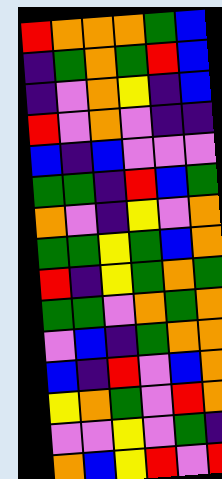[["red", "orange", "orange", "orange", "green", "blue"], ["indigo", "green", "orange", "green", "red", "blue"], ["indigo", "violet", "orange", "yellow", "indigo", "blue"], ["red", "violet", "orange", "violet", "indigo", "indigo"], ["blue", "indigo", "blue", "violet", "violet", "violet"], ["green", "green", "indigo", "red", "blue", "green"], ["orange", "violet", "indigo", "yellow", "violet", "orange"], ["green", "green", "yellow", "green", "blue", "orange"], ["red", "indigo", "yellow", "green", "orange", "green"], ["green", "green", "violet", "orange", "green", "orange"], ["violet", "blue", "indigo", "green", "orange", "orange"], ["blue", "indigo", "red", "violet", "blue", "orange"], ["yellow", "orange", "green", "violet", "red", "orange"], ["violet", "violet", "yellow", "violet", "green", "indigo"], ["orange", "blue", "yellow", "red", "violet", "red"]]